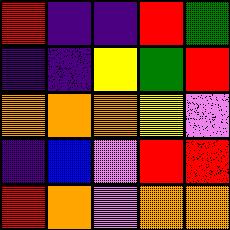[["red", "indigo", "indigo", "red", "green"], ["indigo", "indigo", "yellow", "green", "red"], ["orange", "orange", "orange", "yellow", "violet"], ["indigo", "blue", "violet", "red", "red"], ["red", "orange", "violet", "orange", "orange"]]